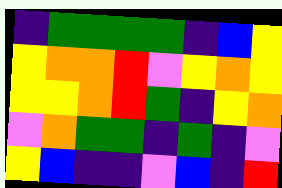[["indigo", "green", "green", "green", "green", "indigo", "blue", "yellow"], ["yellow", "orange", "orange", "red", "violet", "yellow", "orange", "yellow"], ["yellow", "yellow", "orange", "red", "green", "indigo", "yellow", "orange"], ["violet", "orange", "green", "green", "indigo", "green", "indigo", "violet"], ["yellow", "blue", "indigo", "indigo", "violet", "blue", "indigo", "red"]]